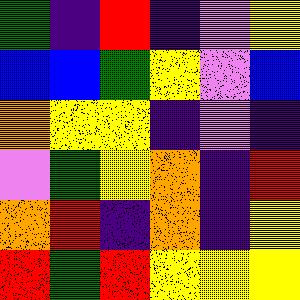[["green", "indigo", "red", "indigo", "violet", "yellow"], ["blue", "blue", "green", "yellow", "violet", "blue"], ["orange", "yellow", "yellow", "indigo", "violet", "indigo"], ["violet", "green", "yellow", "orange", "indigo", "red"], ["orange", "red", "indigo", "orange", "indigo", "yellow"], ["red", "green", "red", "yellow", "yellow", "yellow"]]